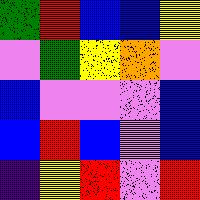[["green", "red", "blue", "blue", "yellow"], ["violet", "green", "yellow", "orange", "violet"], ["blue", "violet", "violet", "violet", "blue"], ["blue", "red", "blue", "violet", "blue"], ["indigo", "yellow", "red", "violet", "red"]]